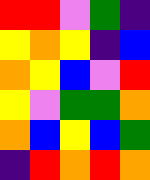[["red", "red", "violet", "green", "indigo"], ["yellow", "orange", "yellow", "indigo", "blue"], ["orange", "yellow", "blue", "violet", "red"], ["yellow", "violet", "green", "green", "orange"], ["orange", "blue", "yellow", "blue", "green"], ["indigo", "red", "orange", "red", "orange"]]